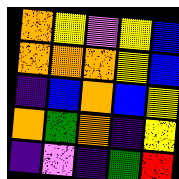[["orange", "yellow", "violet", "yellow", "blue"], ["orange", "orange", "orange", "yellow", "blue"], ["indigo", "blue", "orange", "blue", "yellow"], ["orange", "green", "orange", "indigo", "yellow"], ["indigo", "violet", "indigo", "green", "red"]]